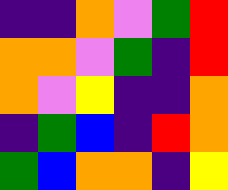[["indigo", "indigo", "orange", "violet", "green", "red"], ["orange", "orange", "violet", "green", "indigo", "red"], ["orange", "violet", "yellow", "indigo", "indigo", "orange"], ["indigo", "green", "blue", "indigo", "red", "orange"], ["green", "blue", "orange", "orange", "indigo", "yellow"]]